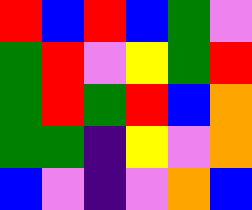[["red", "blue", "red", "blue", "green", "violet"], ["green", "red", "violet", "yellow", "green", "red"], ["green", "red", "green", "red", "blue", "orange"], ["green", "green", "indigo", "yellow", "violet", "orange"], ["blue", "violet", "indigo", "violet", "orange", "blue"]]